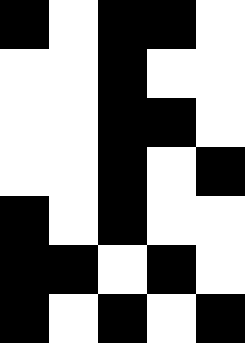[["black", "white", "black", "black", "white"], ["white", "white", "black", "white", "white"], ["white", "white", "black", "black", "white"], ["white", "white", "black", "white", "black"], ["black", "white", "black", "white", "white"], ["black", "black", "white", "black", "white"], ["black", "white", "black", "white", "black"]]